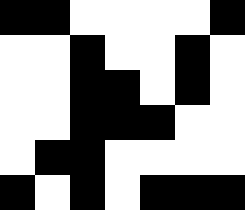[["black", "black", "white", "white", "white", "white", "black"], ["white", "white", "black", "white", "white", "black", "white"], ["white", "white", "black", "black", "white", "black", "white"], ["white", "white", "black", "black", "black", "white", "white"], ["white", "black", "black", "white", "white", "white", "white"], ["black", "white", "black", "white", "black", "black", "black"]]